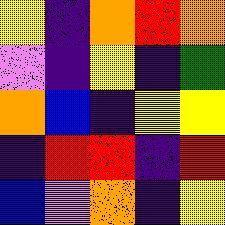[["yellow", "indigo", "orange", "red", "orange"], ["violet", "indigo", "yellow", "indigo", "green"], ["orange", "blue", "indigo", "yellow", "yellow"], ["indigo", "red", "red", "indigo", "red"], ["blue", "violet", "orange", "indigo", "yellow"]]